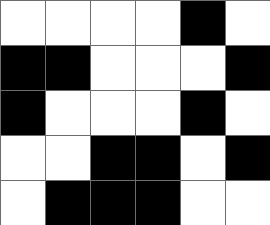[["white", "white", "white", "white", "black", "white"], ["black", "black", "white", "white", "white", "black"], ["black", "white", "white", "white", "black", "white"], ["white", "white", "black", "black", "white", "black"], ["white", "black", "black", "black", "white", "white"]]